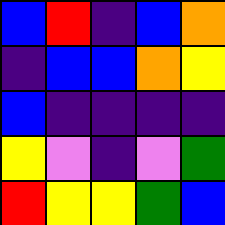[["blue", "red", "indigo", "blue", "orange"], ["indigo", "blue", "blue", "orange", "yellow"], ["blue", "indigo", "indigo", "indigo", "indigo"], ["yellow", "violet", "indigo", "violet", "green"], ["red", "yellow", "yellow", "green", "blue"]]